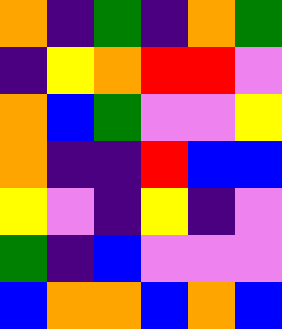[["orange", "indigo", "green", "indigo", "orange", "green"], ["indigo", "yellow", "orange", "red", "red", "violet"], ["orange", "blue", "green", "violet", "violet", "yellow"], ["orange", "indigo", "indigo", "red", "blue", "blue"], ["yellow", "violet", "indigo", "yellow", "indigo", "violet"], ["green", "indigo", "blue", "violet", "violet", "violet"], ["blue", "orange", "orange", "blue", "orange", "blue"]]